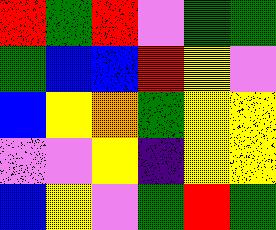[["red", "green", "red", "violet", "green", "green"], ["green", "blue", "blue", "red", "yellow", "violet"], ["blue", "yellow", "orange", "green", "yellow", "yellow"], ["violet", "violet", "yellow", "indigo", "yellow", "yellow"], ["blue", "yellow", "violet", "green", "red", "green"]]